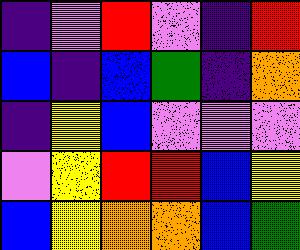[["indigo", "violet", "red", "violet", "indigo", "red"], ["blue", "indigo", "blue", "green", "indigo", "orange"], ["indigo", "yellow", "blue", "violet", "violet", "violet"], ["violet", "yellow", "red", "red", "blue", "yellow"], ["blue", "yellow", "orange", "orange", "blue", "green"]]